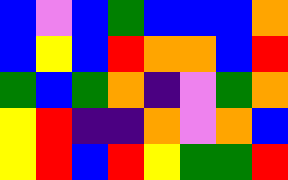[["blue", "violet", "blue", "green", "blue", "blue", "blue", "orange"], ["blue", "yellow", "blue", "red", "orange", "orange", "blue", "red"], ["green", "blue", "green", "orange", "indigo", "violet", "green", "orange"], ["yellow", "red", "indigo", "indigo", "orange", "violet", "orange", "blue"], ["yellow", "red", "blue", "red", "yellow", "green", "green", "red"]]